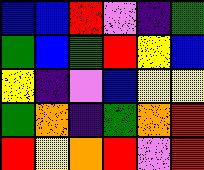[["blue", "blue", "red", "violet", "indigo", "green"], ["green", "blue", "green", "red", "yellow", "blue"], ["yellow", "indigo", "violet", "blue", "yellow", "yellow"], ["green", "orange", "indigo", "green", "orange", "red"], ["red", "yellow", "orange", "red", "violet", "red"]]